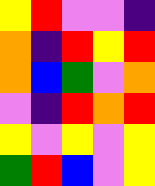[["yellow", "red", "violet", "violet", "indigo"], ["orange", "indigo", "red", "yellow", "red"], ["orange", "blue", "green", "violet", "orange"], ["violet", "indigo", "red", "orange", "red"], ["yellow", "violet", "yellow", "violet", "yellow"], ["green", "red", "blue", "violet", "yellow"]]